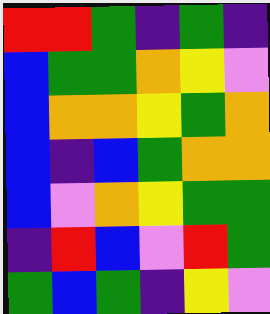[["red", "red", "green", "indigo", "green", "indigo"], ["blue", "green", "green", "orange", "yellow", "violet"], ["blue", "orange", "orange", "yellow", "green", "orange"], ["blue", "indigo", "blue", "green", "orange", "orange"], ["blue", "violet", "orange", "yellow", "green", "green"], ["indigo", "red", "blue", "violet", "red", "green"], ["green", "blue", "green", "indigo", "yellow", "violet"]]